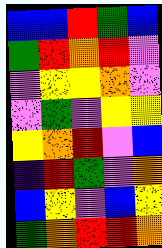[["blue", "blue", "red", "green", "blue"], ["green", "red", "orange", "red", "violet"], ["violet", "yellow", "yellow", "orange", "violet"], ["violet", "green", "violet", "yellow", "yellow"], ["yellow", "orange", "red", "violet", "blue"], ["indigo", "red", "green", "violet", "orange"], ["blue", "yellow", "violet", "blue", "yellow"], ["green", "orange", "red", "red", "orange"]]